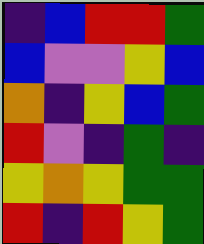[["indigo", "blue", "red", "red", "green"], ["blue", "violet", "violet", "yellow", "blue"], ["orange", "indigo", "yellow", "blue", "green"], ["red", "violet", "indigo", "green", "indigo"], ["yellow", "orange", "yellow", "green", "green"], ["red", "indigo", "red", "yellow", "green"]]